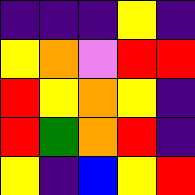[["indigo", "indigo", "indigo", "yellow", "indigo"], ["yellow", "orange", "violet", "red", "red"], ["red", "yellow", "orange", "yellow", "indigo"], ["red", "green", "orange", "red", "indigo"], ["yellow", "indigo", "blue", "yellow", "red"]]